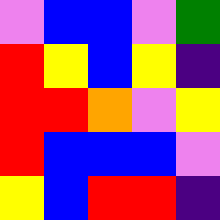[["violet", "blue", "blue", "violet", "green"], ["red", "yellow", "blue", "yellow", "indigo"], ["red", "red", "orange", "violet", "yellow"], ["red", "blue", "blue", "blue", "violet"], ["yellow", "blue", "red", "red", "indigo"]]